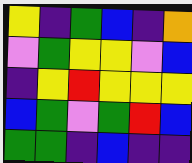[["yellow", "indigo", "green", "blue", "indigo", "orange"], ["violet", "green", "yellow", "yellow", "violet", "blue"], ["indigo", "yellow", "red", "yellow", "yellow", "yellow"], ["blue", "green", "violet", "green", "red", "blue"], ["green", "green", "indigo", "blue", "indigo", "indigo"]]